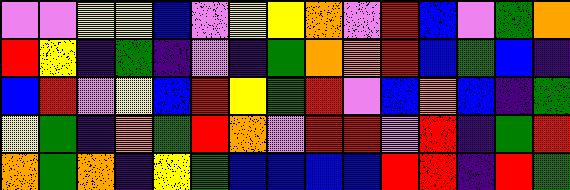[["violet", "violet", "yellow", "yellow", "blue", "violet", "yellow", "yellow", "orange", "violet", "red", "blue", "violet", "green", "orange"], ["red", "yellow", "indigo", "green", "indigo", "violet", "indigo", "green", "orange", "orange", "red", "blue", "green", "blue", "indigo"], ["blue", "red", "violet", "yellow", "blue", "red", "yellow", "green", "red", "violet", "blue", "orange", "blue", "indigo", "green"], ["yellow", "green", "indigo", "orange", "green", "red", "orange", "violet", "red", "red", "violet", "red", "indigo", "green", "red"], ["orange", "green", "orange", "indigo", "yellow", "green", "blue", "blue", "blue", "blue", "red", "red", "indigo", "red", "green"]]